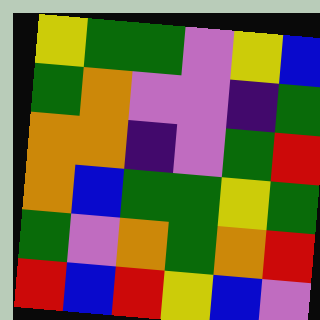[["yellow", "green", "green", "violet", "yellow", "blue"], ["green", "orange", "violet", "violet", "indigo", "green"], ["orange", "orange", "indigo", "violet", "green", "red"], ["orange", "blue", "green", "green", "yellow", "green"], ["green", "violet", "orange", "green", "orange", "red"], ["red", "blue", "red", "yellow", "blue", "violet"]]